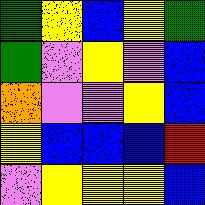[["green", "yellow", "blue", "yellow", "green"], ["green", "violet", "yellow", "violet", "blue"], ["orange", "violet", "violet", "yellow", "blue"], ["yellow", "blue", "blue", "blue", "red"], ["violet", "yellow", "yellow", "yellow", "blue"]]